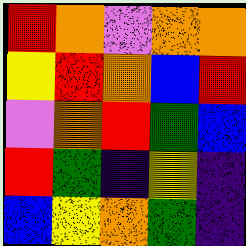[["red", "orange", "violet", "orange", "orange"], ["yellow", "red", "orange", "blue", "red"], ["violet", "orange", "red", "green", "blue"], ["red", "green", "indigo", "yellow", "indigo"], ["blue", "yellow", "orange", "green", "indigo"]]